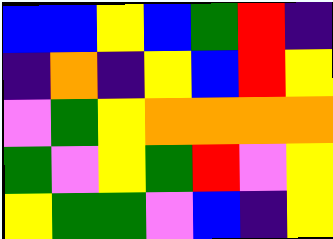[["blue", "blue", "yellow", "blue", "green", "red", "indigo"], ["indigo", "orange", "indigo", "yellow", "blue", "red", "yellow"], ["violet", "green", "yellow", "orange", "orange", "orange", "orange"], ["green", "violet", "yellow", "green", "red", "violet", "yellow"], ["yellow", "green", "green", "violet", "blue", "indigo", "yellow"]]